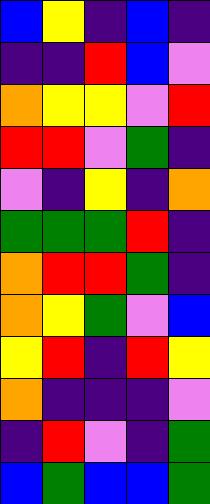[["blue", "yellow", "indigo", "blue", "indigo"], ["indigo", "indigo", "red", "blue", "violet"], ["orange", "yellow", "yellow", "violet", "red"], ["red", "red", "violet", "green", "indigo"], ["violet", "indigo", "yellow", "indigo", "orange"], ["green", "green", "green", "red", "indigo"], ["orange", "red", "red", "green", "indigo"], ["orange", "yellow", "green", "violet", "blue"], ["yellow", "red", "indigo", "red", "yellow"], ["orange", "indigo", "indigo", "indigo", "violet"], ["indigo", "red", "violet", "indigo", "green"], ["blue", "green", "blue", "blue", "green"]]